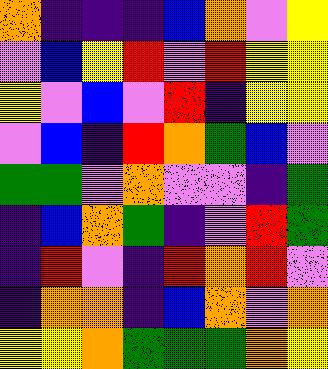[["orange", "indigo", "indigo", "indigo", "blue", "orange", "violet", "yellow"], ["violet", "blue", "yellow", "red", "violet", "red", "yellow", "yellow"], ["yellow", "violet", "blue", "violet", "red", "indigo", "yellow", "yellow"], ["violet", "blue", "indigo", "red", "orange", "green", "blue", "violet"], ["green", "green", "violet", "orange", "violet", "violet", "indigo", "green"], ["indigo", "blue", "orange", "green", "indigo", "violet", "red", "green"], ["indigo", "red", "violet", "indigo", "red", "orange", "red", "violet"], ["indigo", "orange", "orange", "indigo", "blue", "orange", "violet", "orange"], ["yellow", "yellow", "orange", "green", "green", "green", "orange", "yellow"]]